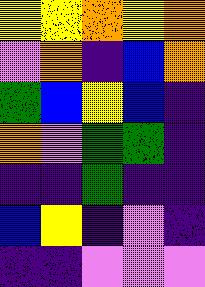[["yellow", "yellow", "orange", "yellow", "orange"], ["violet", "orange", "indigo", "blue", "orange"], ["green", "blue", "yellow", "blue", "indigo"], ["orange", "violet", "green", "green", "indigo"], ["indigo", "indigo", "green", "indigo", "indigo"], ["blue", "yellow", "indigo", "violet", "indigo"], ["indigo", "indigo", "violet", "violet", "violet"]]